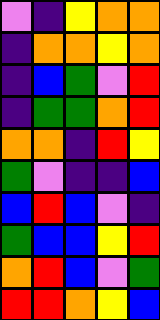[["violet", "indigo", "yellow", "orange", "orange"], ["indigo", "orange", "orange", "yellow", "orange"], ["indigo", "blue", "green", "violet", "red"], ["indigo", "green", "green", "orange", "red"], ["orange", "orange", "indigo", "red", "yellow"], ["green", "violet", "indigo", "indigo", "blue"], ["blue", "red", "blue", "violet", "indigo"], ["green", "blue", "blue", "yellow", "red"], ["orange", "red", "blue", "violet", "green"], ["red", "red", "orange", "yellow", "blue"]]